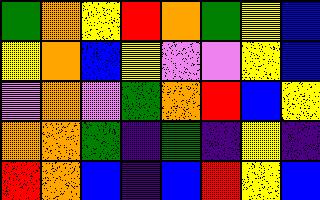[["green", "orange", "yellow", "red", "orange", "green", "yellow", "blue"], ["yellow", "orange", "blue", "yellow", "violet", "violet", "yellow", "blue"], ["violet", "orange", "violet", "green", "orange", "red", "blue", "yellow"], ["orange", "orange", "green", "indigo", "green", "indigo", "yellow", "indigo"], ["red", "orange", "blue", "indigo", "blue", "red", "yellow", "blue"]]